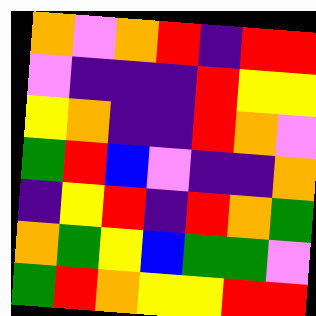[["orange", "violet", "orange", "red", "indigo", "red", "red"], ["violet", "indigo", "indigo", "indigo", "red", "yellow", "yellow"], ["yellow", "orange", "indigo", "indigo", "red", "orange", "violet"], ["green", "red", "blue", "violet", "indigo", "indigo", "orange"], ["indigo", "yellow", "red", "indigo", "red", "orange", "green"], ["orange", "green", "yellow", "blue", "green", "green", "violet"], ["green", "red", "orange", "yellow", "yellow", "red", "red"]]